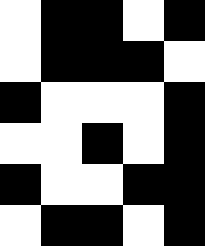[["white", "black", "black", "white", "black"], ["white", "black", "black", "black", "white"], ["black", "white", "white", "white", "black"], ["white", "white", "black", "white", "black"], ["black", "white", "white", "black", "black"], ["white", "black", "black", "white", "black"]]